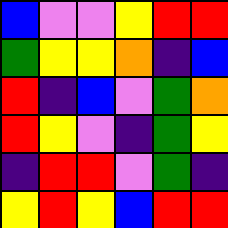[["blue", "violet", "violet", "yellow", "red", "red"], ["green", "yellow", "yellow", "orange", "indigo", "blue"], ["red", "indigo", "blue", "violet", "green", "orange"], ["red", "yellow", "violet", "indigo", "green", "yellow"], ["indigo", "red", "red", "violet", "green", "indigo"], ["yellow", "red", "yellow", "blue", "red", "red"]]